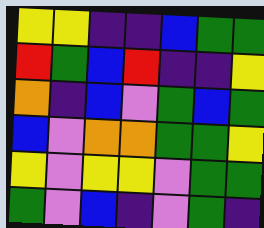[["yellow", "yellow", "indigo", "indigo", "blue", "green", "green"], ["red", "green", "blue", "red", "indigo", "indigo", "yellow"], ["orange", "indigo", "blue", "violet", "green", "blue", "green"], ["blue", "violet", "orange", "orange", "green", "green", "yellow"], ["yellow", "violet", "yellow", "yellow", "violet", "green", "green"], ["green", "violet", "blue", "indigo", "violet", "green", "indigo"]]